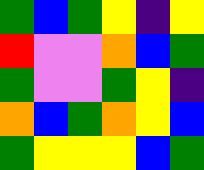[["green", "blue", "green", "yellow", "indigo", "yellow"], ["red", "violet", "violet", "orange", "blue", "green"], ["green", "violet", "violet", "green", "yellow", "indigo"], ["orange", "blue", "green", "orange", "yellow", "blue"], ["green", "yellow", "yellow", "yellow", "blue", "green"]]